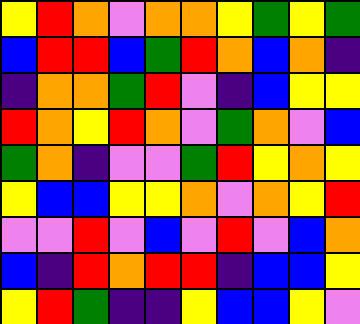[["yellow", "red", "orange", "violet", "orange", "orange", "yellow", "green", "yellow", "green"], ["blue", "red", "red", "blue", "green", "red", "orange", "blue", "orange", "indigo"], ["indigo", "orange", "orange", "green", "red", "violet", "indigo", "blue", "yellow", "yellow"], ["red", "orange", "yellow", "red", "orange", "violet", "green", "orange", "violet", "blue"], ["green", "orange", "indigo", "violet", "violet", "green", "red", "yellow", "orange", "yellow"], ["yellow", "blue", "blue", "yellow", "yellow", "orange", "violet", "orange", "yellow", "red"], ["violet", "violet", "red", "violet", "blue", "violet", "red", "violet", "blue", "orange"], ["blue", "indigo", "red", "orange", "red", "red", "indigo", "blue", "blue", "yellow"], ["yellow", "red", "green", "indigo", "indigo", "yellow", "blue", "blue", "yellow", "violet"]]